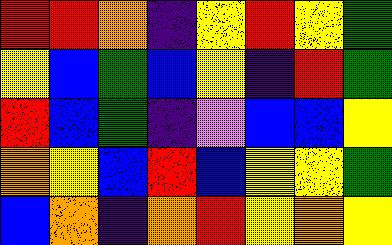[["red", "red", "orange", "indigo", "yellow", "red", "yellow", "green"], ["yellow", "blue", "green", "blue", "yellow", "indigo", "red", "green"], ["red", "blue", "green", "indigo", "violet", "blue", "blue", "yellow"], ["orange", "yellow", "blue", "red", "blue", "yellow", "yellow", "green"], ["blue", "orange", "indigo", "orange", "red", "yellow", "orange", "yellow"]]